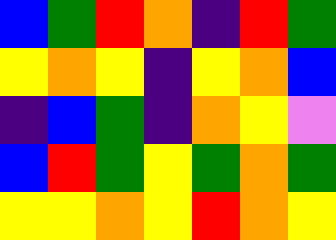[["blue", "green", "red", "orange", "indigo", "red", "green"], ["yellow", "orange", "yellow", "indigo", "yellow", "orange", "blue"], ["indigo", "blue", "green", "indigo", "orange", "yellow", "violet"], ["blue", "red", "green", "yellow", "green", "orange", "green"], ["yellow", "yellow", "orange", "yellow", "red", "orange", "yellow"]]